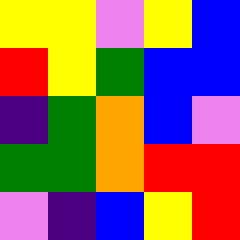[["yellow", "yellow", "violet", "yellow", "blue"], ["red", "yellow", "green", "blue", "blue"], ["indigo", "green", "orange", "blue", "violet"], ["green", "green", "orange", "red", "red"], ["violet", "indigo", "blue", "yellow", "red"]]